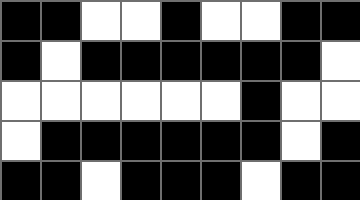[["black", "black", "white", "white", "black", "white", "white", "black", "black"], ["black", "white", "black", "black", "black", "black", "black", "black", "white"], ["white", "white", "white", "white", "white", "white", "black", "white", "white"], ["white", "black", "black", "black", "black", "black", "black", "white", "black"], ["black", "black", "white", "black", "black", "black", "white", "black", "black"]]